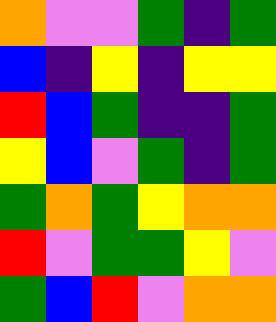[["orange", "violet", "violet", "green", "indigo", "green"], ["blue", "indigo", "yellow", "indigo", "yellow", "yellow"], ["red", "blue", "green", "indigo", "indigo", "green"], ["yellow", "blue", "violet", "green", "indigo", "green"], ["green", "orange", "green", "yellow", "orange", "orange"], ["red", "violet", "green", "green", "yellow", "violet"], ["green", "blue", "red", "violet", "orange", "orange"]]